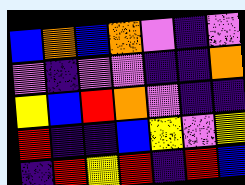[["blue", "orange", "blue", "orange", "violet", "indigo", "violet"], ["violet", "indigo", "violet", "violet", "indigo", "indigo", "orange"], ["yellow", "blue", "red", "orange", "violet", "indigo", "indigo"], ["red", "indigo", "indigo", "blue", "yellow", "violet", "yellow"], ["indigo", "red", "yellow", "red", "indigo", "red", "blue"]]